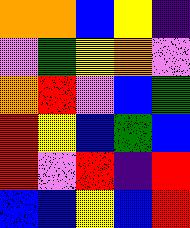[["orange", "orange", "blue", "yellow", "indigo"], ["violet", "green", "yellow", "orange", "violet"], ["orange", "red", "violet", "blue", "green"], ["red", "yellow", "blue", "green", "blue"], ["red", "violet", "red", "indigo", "red"], ["blue", "blue", "yellow", "blue", "red"]]